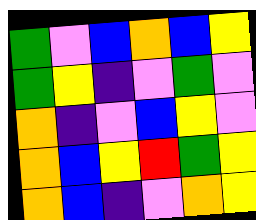[["green", "violet", "blue", "orange", "blue", "yellow"], ["green", "yellow", "indigo", "violet", "green", "violet"], ["orange", "indigo", "violet", "blue", "yellow", "violet"], ["orange", "blue", "yellow", "red", "green", "yellow"], ["orange", "blue", "indigo", "violet", "orange", "yellow"]]